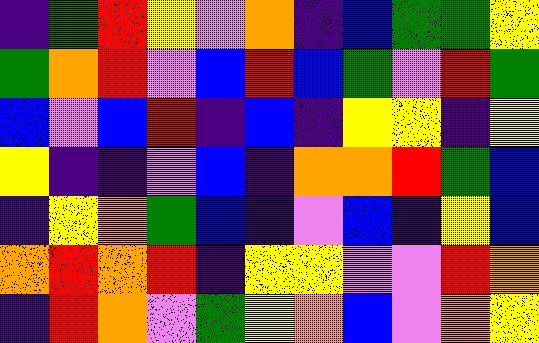[["indigo", "green", "red", "yellow", "violet", "orange", "indigo", "blue", "green", "green", "yellow"], ["green", "orange", "red", "violet", "blue", "red", "blue", "green", "violet", "red", "green"], ["blue", "violet", "blue", "red", "indigo", "blue", "indigo", "yellow", "yellow", "indigo", "yellow"], ["yellow", "indigo", "indigo", "violet", "blue", "indigo", "orange", "orange", "red", "green", "blue"], ["indigo", "yellow", "orange", "green", "blue", "indigo", "violet", "blue", "indigo", "yellow", "blue"], ["orange", "red", "orange", "red", "indigo", "yellow", "yellow", "violet", "violet", "red", "orange"], ["indigo", "red", "orange", "violet", "green", "yellow", "orange", "blue", "violet", "orange", "yellow"]]